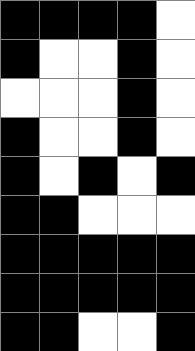[["black", "black", "black", "black", "white"], ["black", "white", "white", "black", "white"], ["white", "white", "white", "black", "white"], ["black", "white", "white", "black", "white"], ["black", "white", "black", "white", "black"], ["black", "black", "white", "white", "white"], ["black", "black", "black", "black", "black"], ["black", "black", "black", "black", "black"], ["black", "black", "white", "white", "black"]]